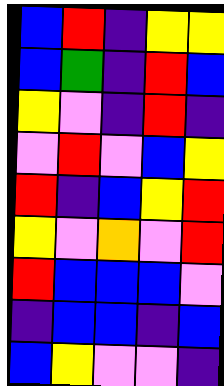[["blue", "red", "indigo", "yellow", "yellow"], ["blue", "green", "indigo", "red", "blue"], ["yellow", "violet", "indigo", "red", "indigo"], ["violet", "red", "violet", "blue", "yellow"], ["red", "indigo", "blue", "yellow", "red"], ["yellow", "violet", "orange", "violet", "red"], ["red", "blue", "blue", "blue", "violet"], ["indigo", "blue", "blue", "indigo", "blue"], ["blue", "yellow", "violet", "violet", "indigo"]]